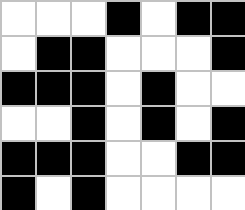[["white", "white", "white", "black", "white", "black", "black"], ["white", "black", "black", "white", "white", "white", "black"], ["black", "black", "black", "white", "black", "white", "white"], ["white", "white", "black", "white", "black", "white", "black"], ["black", "black", "black", "white", "white", "black", "black"], ["black", "white", "black", "white", "white", "white", "white"]]